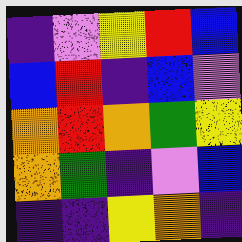[["indigo", "violet", "yellow", "red", "blue"], ["blue", "red", "indigo", "blue", "violet"], ["orange", "red", "orange", "green", "yellow"], ["orange", "green", "indigo", "violet", "blue"], ["indigo", "indigo", "yellow", "orange", "indigo"]]